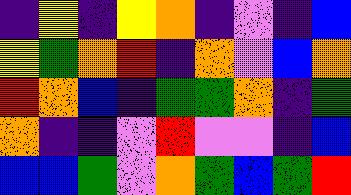[["indigo", "yellow", "indigo", "yellow", "orange", "indigo", "violet", "indigo", "blue"], ["yellow", "green", "orange", "red", "indigo", "orange", "violet", "blue", "orange"], ["red", "orange", "blue", "indigo", "green", "green", "orange", "indigo", "green"], ["orange", "indigo", "indigo", "violet", "red", "violet", "violet", "indigo", "blue"], ["blue", "blue", "green", "violet", "orange", "green", "blue", "green", "red"]]